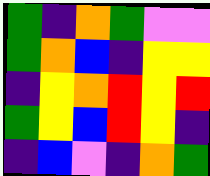[["green", "indigo", "orange", "green", "violet", "violet"], ["green", "orange", "blue", "indigo", "yellow", "yellow"], ["indigo", "yellow", "orange", "red", "yellow", "red"], ["green", "yellow", "blue", "red", "yellow", "indigo"], ["indigo", "blue", "violet", "indigo", "orange", "green"]]